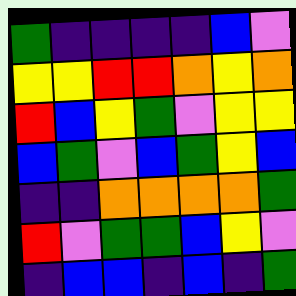[["green", "indigo", "indigo", "indigo", "indigo", "blue", "violet"], ["yellow", "yellow", "red", "red", "orange", "yellow", "orange"], ["red", "blue", "yellow", "green", "violet", "yellow", "yellow"], ["blue", "green", "violet", "blue", "green", "yellow", "blue"], ["indigo", "indigo", "orange", "orange", "orange", "orange", "green"], ["red", "violet", "green", "green", "blue", "yellow", "violet"], ["indigo", "blue", "blue", "indigo", "blue", "indigo", "green"]]